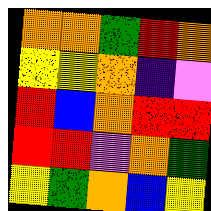[["orange", "orange", "green", "red", "orange"], ["yellow", "yellow", "orange", "indigo", "violet"], ["red", "blue", "orange", "red", "red"], ["red", "red", "violet", "orange", "green"], ["yellow", "green", "orange", "blue", "yellow"]]